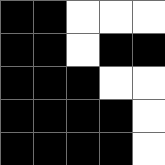[["black", "black", "white", "white", "white"], ["black", "black", "white", "black", "black"], ["black", "black", "black", "white", "white"], ["black", "black", "black", "black", "white"], ["black", "black", "black", "black", "white"]]